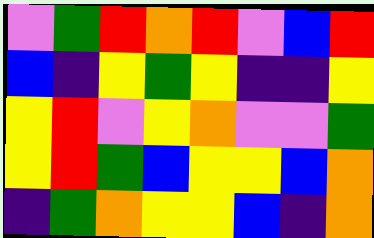[["violet", "green", "red", "orange", "red", "violet", "blue", "red"], ["blue", "indigo", "yellow", "green", "yellow", "indigo", "indigo", "yellow"], ["yellow", "red", "violet", "yellow", "orange", "violet", "violet", "green"], ["yellow", "red", "green", "blue", "yellow", "yellow", "blue", "orange"], ["indigo", "green", "orange", "yellow", "yellow", "blue", "indigo", "orange"]]